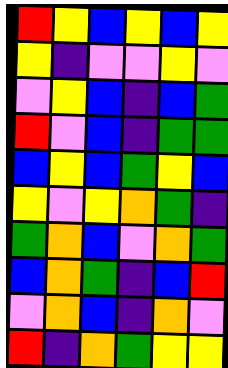[["red", "yellow", "blue", "yellow", "blue", "yellow"], ["yellow", "indigo", "violet", "violet", "yellow", "violet"], ["violet", "yellow", "blue", "indigo", "blue", "green"], ["red", "violet", "blue", "indigo", "green", "green"], ["blue", "yellow", "blue", "green", "yellow", "blue"], ["yellow", "violet", "yellow", "orange", "green", "indigo"], ["green", "orange", "blue", "violet", "orange", "green"], ["blue", "orange", "green", "indigo", "blue", "red"], ["violet", "orange", "blue", "indigo", "orange", "violet"], ["red", "indigo", "orange", "green", "yellow", "yellow"]]